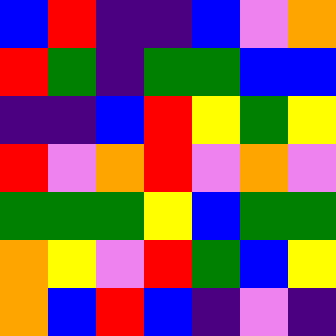[["blue", "red", "indigo", "indigo", "blue", "violet", "orange"], ["red", "green", "indigo", "green", "green", "blue", "blue"], ["indigo", "indigo", "blue", "red", "yellow", "green", "yellow"], ["red", "violet", "orange", "red", "violet", "orange", "violet"], ["green", "green", "green", "yellow", "blue", "green", "green"], ["orange", "yellow", "violet", "red", "green", "blue", "yellow"], ["orange", "blue", "red", "blue", "indigo", "violet", "indigo"]]